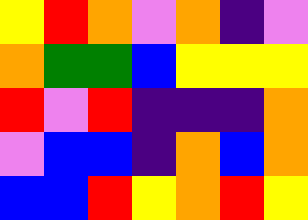[["yellow", "red", "orange", "violet", "orange", "indigo", "violet"], ["orange", "green", "green", "blue", "yellow", "yellow", "yellow"], ["red", "violet", "red", "indigo", "indigo", "indigo", "orange"], ["violet", "blue", "blue", "indigo", "orange", "blue", "orange"], ["blue", "blue", "red", "yellow", "orange", "red", "yellow"]]